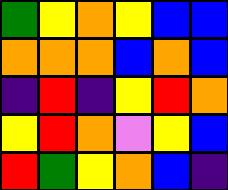[["green", "yellow", "orange", "yellow", "blue", "blue"], ["orange", "orange", "orange", "blue", "orange", "blue"], ["indigo", "red", "indigo", "yellow", "red", "orange"], ["yellow", "red", "orange", "violet", "yellow", "blue"], ["red", "green", "yellow", "orange", "blue", "indigo"]]